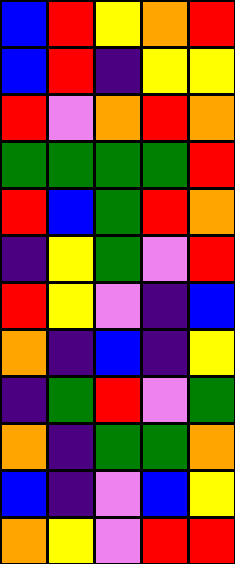[["blue", "red", "yellow", "orange", "red"], ["blue", "red", "indigo", "yellow", "yellow"], ["red", "violet", "orange", "red", "orange"], ["green", "green", "green", "green", "red"], ["red", "blue", "green", "red", "orange"], ["indigo", "yellow", "green", "violet", "red"], ["red", "yellow", "violet", "indigo", "blue"], ["orange", "indigo", "blue", "indigo", "yellow"], ["indigo", "green", "red", "violet", "green"], ["orange", "indigo", "green", "green", "orange"], ["blue", "indigo", "violet", "blue", "yellow"], ["orange", "yellow", "violet", "red", "red"]]